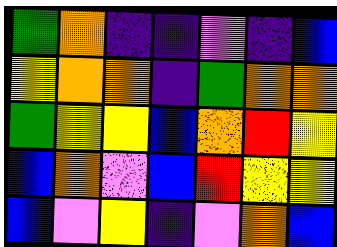[["green", "orange", "indigo", "indigo", "violet", "indigo", "blue"], ["yellow", "orange", "orange", "indigo", "green", "orange", "orange"], ["green", "yellow", "yellow", "blue", "orange", "red", "yellow"], ["blue", "orange", "violet", "blue", "red", "yellow", "yellow"], ["blue", "violet", "yellow", "indigo", "violet", "orange", "blue"]]